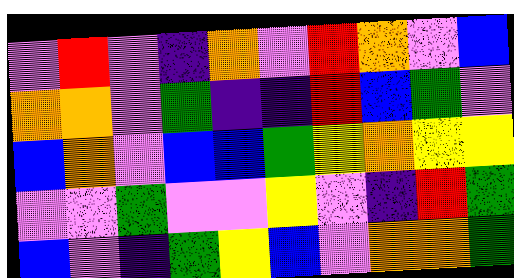[["violet", "red", "violet", "indigo", "orange", "violet", "red", "orange", "violet", "blue"], ["orange", "orange", "violet", "green", "indigo", "indigo", "red", "blue", "green", "violet"], ["blue", "orange", "violet", "blue", "blue", "green", "yellow", "orange", "yellow", "yellow"], ["violet", "violet", "green", "violet", "violet", "yellow", "violet", "indigo", "red", "green"], ["blue", "violet", "indigo", "green", "yellow", "blue", "violet", "orange", "orange", "green"]]